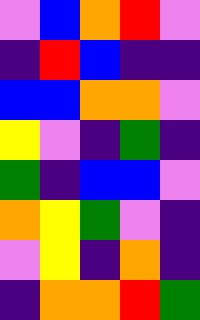[["violet", "blue", "orange", "red", "violet"], ["indigo", "red", "blue", "indigo", "indigo"], ["blue", "blue", "orange", "orange", "violet"], ["yellow", "violet", "indigo", "green", "indigo"], ["green", "indigo", "blue", "blue", "violet"], ["orange", "yellow", "green", "violet", "indigo"], ["violet", "yellow", "indigo", "orange", "indigo"], ["indigo", "orange", "orange", "red", "green"]]